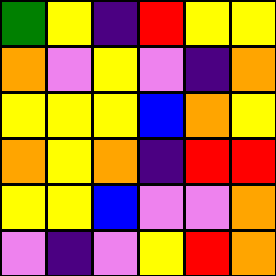[["green", "yellow", "indigo", "red", "yellow", "yellow"], ["orange", "violet", "yellow", "violet", "indigo", "orange"], ["yellow", "yellow", "yellow", "blue", "orange", "yellow"], ["orange", "yellow", "orange", "indigo", "red", "red"], ["yellow", "yellow", "blue", "violet", "violet", "orange"], ["violet", "indigo", "violet", "yellow", "red", "orange"]]